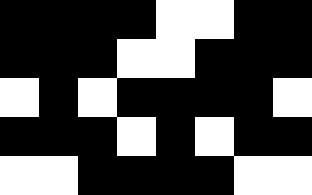[["black", "black", "black", "black", "white", "white", "black", "black"], ["black", "black", "black", "white", "white", "black", "black", "black"], ["white", "black", "white", "black", "black", "black", "black", "white"], ["black", "black", "black", "white", "black", "white", "black", "black"], ["white", "white", "black", "black", "black", "black", "white", "white"]]